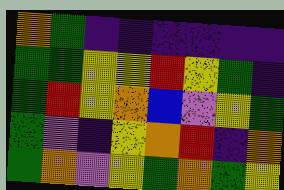[["orange", "green", "indigo", "indigo", "indigo", "indigo", "indigo", "indigo"], ["green", "green", "yellow", "yellow", "red", "yellow", "green", "indigo"], ["green", "red", "yellow", "orange", "blue", "violet", "yellow", "green"], ["green", "violet", "indigo", "yellow", "orange", "red", "indigo", "orange"], ["green", "orange", "violet", "yellow", "green", "orange", "green", "yellow"]]